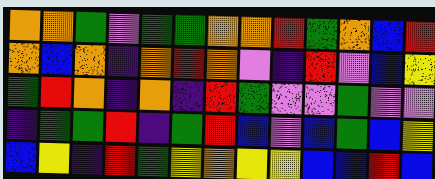[["orange", "orange", "green", "violet", "green", "green", "orange", "orange", "red", "green", "orange", "blue", "red"], ["orange", "blue", "orange", "indigo", "orange", "red", "orange", "violet", "indigo", "red", "violet", "blue", "yellow"], ["green", "red", "orange", "indigo", "orange", "indigo", "red", "green", "violet", "violet", "green", "violet", "violet"], ["indigo", "green", "green", "red", "indigo", "green", "red", "blue", "violet", "blue", "green", "blue", "yellow"], ["blue", "yellow", "indigo", "red", "green", "yellow", "orange", "yellow", "yellow", "blue", "blue", "red", "blue"]]